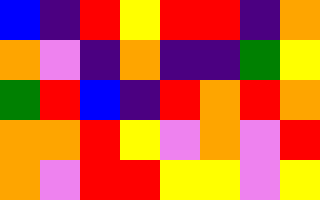[["blue", "indigo", "red", "yellow", "red", "red", "indigo", "orange"], ["orange", "violet", "indigo", "orange", "indigo", "indigo", "green", "yellow"], ["green", "red", "blue", "indigo", "red", "orange", "red", "orange"], ["orange", "orange", "red", "yellow", "violet", "orange", "violet", "red"], ["orange", "violet", "red", "red", "yellow", "yellow", "violet", "yellow"]]